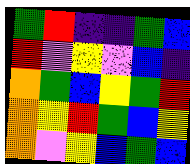[["green", "red", "indigo", "indigo", "green", "blue"], ["red", "violet", "yellow", "violet", "blue", "indigo"], ["orange", "green", "blue", "yellow", "green", "red"], ["orange", "yellow", "red", "green", "blue", "yellow"], ["orange", "violet", "yellow", "blue", "green", "blue"]]